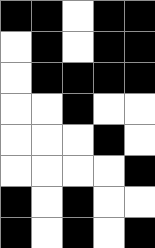[["black", "black", "white", "black", "black"], ["white", "black", "white", "black", "black"], ["white", "black", "black", "black", "black"], ["white", "white", "black", "white", "white"], ["white", "white", "white", "black", "white"], ["white", "white", "white", "white", "black"], ["black", "white", "black", "white", "white"], ["black", "white", "black", "white", "black"]]